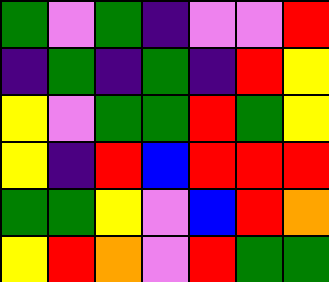[["green", "violet", "green", "indigo", "violet", "violet", "red"], ["indigo", "green", "indigo", "green", "indigo", "red", "yellow"], ["yellow", "violet", "green", "green", "red", "green", "yellow"], ["yellow", "indigo", "red", "blue", "red", "red", "red"], ["green", "green", "yellow", "violet", "blue", "red", "orange"], ["yellow", "red", "orange", "violet", "red", "green", "green"]]